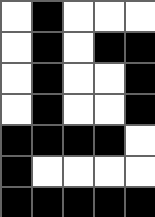[["white", "black", "white", "white", "white"], ["white", "black", "white", "black", "black"], ["white", "black", "white", "white", "black"], ["white", "black", "white", "white", "black"], ["black", "black", "black", "black", "white"], ["black", "white", "white", "white", "white"], ["black", "black", "black", "black", "black"]]